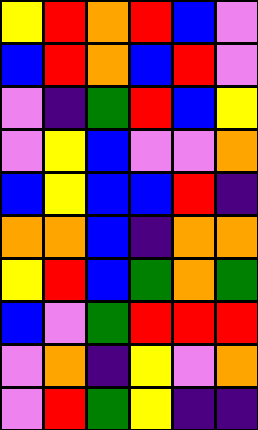[["yellow", "red", "orange", "red", "blue", "violet"], ["blue", "red", "orange", "blue", "red", "violet"], ["violet", "indigo", "green", "red", "blue", "yellow"], ["violet", "yellow", "blue", "violet", "violet", "orange"], ["blue", "yellow", "blue", "blue", "red", "indigo"], ["orange", "orange", "blue", "indigo", "orange", "orange"], ["yellow", "red", "blue", "green", "orange", "green"], ["blue", "violet", "green", "red", "red", "red"], ["violet", "orange", "indigo", "yellow", "violet", "orange"], ["violet", "red", "green", "yellow", "indigo", "indigo"]]